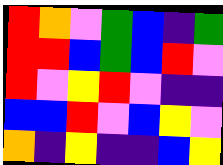[["red", "orange", "violet", "green", "blue", "indigo", "green"], ["red", "red", "blue", "green", "blue", "red", "violet"], ["red", "violet", "yellow", "red", "violet", "indigo", "indigo"], ["blue", "blue", "red", "violet", "blue", "yellow", "violet"], ["orange", "indigo", "yellow", "indigo", "indigo", "blue", "yellow"]]